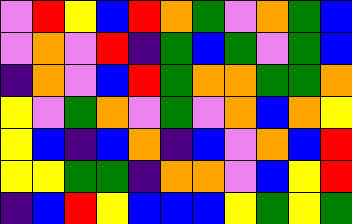[["violet", "red", "yellow", "blue", "red", "orange", "green", "violet", "orange", "green", "blue"], ["violet", "orange", "violet", "red", "indigo", "green", "blue", "green", "violet", "green", "blue"], ["indigo", "orange", "violet", "blue", "red", "green", "orange", "orange", "green", "green", "orange"], ["yellow", "violet", "green", "orange", "violet", "green", "violet", "orange", "blue", "orange", "yellow"], ["yellow", "blue", "indigo", "blue", "orange", "indigo", "blue", "violet", "orange", "blue", "red"], ["yellow", "yellow", "green", "green", "indigo", "orange", "orange", "violet", "blue", "yellow", "red"], ["indigo", "blue", "red", "yellow", "blue", "blue", "blue", "yellow", "green", "yellow", "green"]]